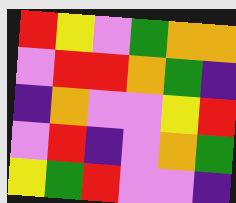[["red", "yellow", "violet", "green", "orange", "orange"], ["violet", "red", "red", "orange", "green", "indigo"], ["indigo", "orange", "violet", "violet", "yellow", "red"], ["violet", "red", "indigo", "violet", "orange", "green"], ["yellow", "green", "red", "violet", "violet", "indigo"]]